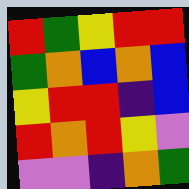[["red", "green", "yellow", "red", "red"], ["green", "orange", "blue", "orange", "blue"], ["yellow", "red", "red", "indigo", "blue"], ["red", "orange", "red", "yellow", "violet"], ["violet", "violet", "indigo", "orange", "green"]]